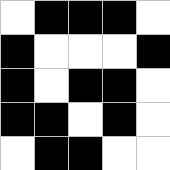[["white", "black", "black", "black", "white"], ["black", "white", "white", "white", "black"], ["black", "white", "black", "black", "white"], ["black", "black", "white", "black", "white"], ["white", "black", "black", "white", "white"]]